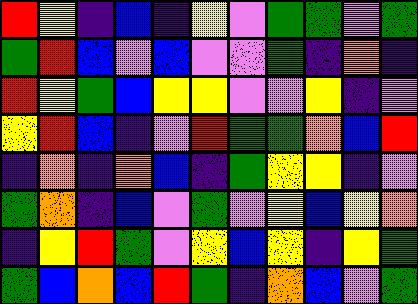[["red", "yellow", "indigo", "blue", "indigo", "yellow", "violet", "green", "green", "violet", "green"], ["green", "red", "blue", "violet", "blue", "violet", "violet", "green", "indigo", "orange", "indigo"], ["red", "yellow", "green", "blue", "yellow", "yellow", "violet", "violet", "yellow", "indigo", "violet"], ["yellow", "red", "blue", "indigo", "violet", "red", "green", "green", "orange", "blue", "red"], ["indigo", "orange", "indigo", "orange", "blue", "indigo", "green", "yellow", "yellow", "indigo", "violet"], ["green", "orange", "indigo", "blue", "violet", "green", "violet", "yellow", "blue", "yellow", "orange"], ["indigo", "yellow", "red", "green", "violet", "yellow", "blue", "yellow", "indigo", "yellow", "green"], ["green", "blue", "orange", "blue", "red", "green", "indigo", "orange", "blue", "violet", "green"]]